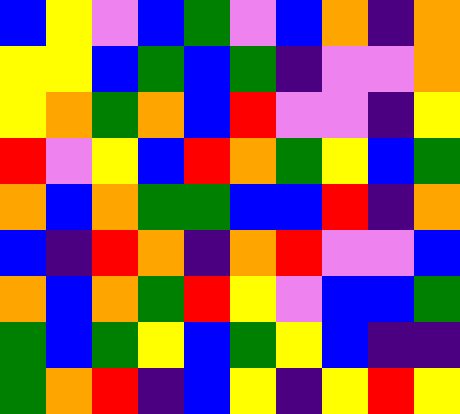[["blue", "yellow", "violet", "blue", "green", "violet", "blue", "orange", "indigo", "orange"], ["yellow", "yellow", "blue", "green", "blue", "green", "indigo", "violet", "violet", "orange"], ["yellow", "orange", "green", "orange", "blue", "red", "violet", "violet", "indigo", "yellow"], ["red", "violet", "yellow", "blue", "red", "orange", "green", "yellow", "blue", "green"], ["orange", "blue", "orange", "green", "green", "blue", "blue", "red", "indigo", "orange"], ["blue", "indigo", "red", "orange", "indigo", "orange", "red", "violet", "violet", "blue"], ["orange", "blue", "orange", "green", "red", "yellow", "violet", "blue", "blue", "green"], ["green", "blue", "green", "yellow", "blue", "green", "yellow", "blue", "indigo", "indigo"], ["green", "orange", "red", "indigo", "blue", "yellow", "indigo", "yellow", "red", "yellow"]]